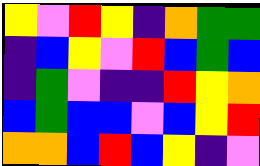[["yellow", "violet", "red", "yellow", "indigo", "orange", "green", "green"], ["indigo", "blue", "yellow", "violet", "red", "blue", "green", "blue"], ["indigo", "green", "violet", "indigo", "indigo", "red", "yellow", "orange"], ["blue", "green", "blue", "blue", "violet", "blue", "yellow", "red"], ["orange", "orange", "blue", "red", "blue", "yellow", "indigo", "violet"]]